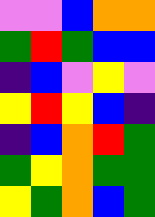[["violet", "violet", "blue", "orange", "orange"], ["green", "red", "green", "blue", "blue"], ["indigo", "blue", "violet", "yellow", "violet"], ["yellow", "red", "yellow", "blue", "indigo"], ["indigo", "blue", "orange", "red", "green"], ["green", "yellow", "orange", "green", "green"], ["yellow", "green", "orange", "blue", "green"]]